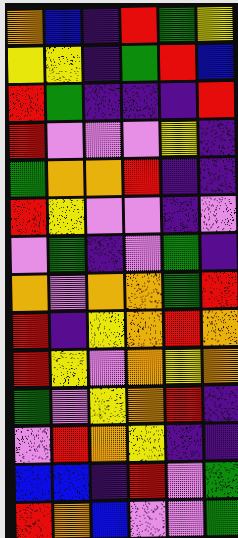[["orange", "blue", "indigo", "red", "green", "yellow"], ["yellow", "yellow", "indigo", "green", "red", "blue"], ["red", "green", "indigo", "indigo", "indigo", "red"], ["red", "violet", "violet", "violet", "yellow", "indigo"], ["green", "orange", "orange", "red", "indigo", "indigo"], ["red", "yellow", "violet", "violet", "indigo", "violet"], ["violet", "green", "indigo", "violet", "green", "indigo"], ["orange", "violet", "orange", "orange", "green", "red"], ["red", "indigo", "yellow", "orange", "red", "orange"], ["red", "yellow", "violet", "orange", "yellow", "orange"], ["green", "violet", "yellow", "orange", "red", "indigo"], ["violet", "red", "orange", "yellow", "indigo", "indigo"], ["blue", "blue", "indigo", "red", "violet", "green"], ["red", "orange", "blue", "violet", "violet", "green"]]